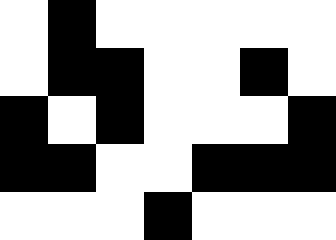[["white", "black", "white", "white", "white", "white", "white"], ["white", "black", "black", "white", "white", "black", "white"], ["black", "white", "black", "white", "white", "white", "black"], ["black", "black", "white", "white", "black", "black", "black"], ["white", "white", "white", "black", "white", "white", "white"]]